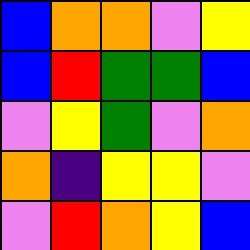[["blue", "orange", "orange", "violet", "yellow"], ["blue", "red", "green", "green", "blue"], ["violet", "yellow", "green", "violet", "orange"], ["orange", "indigo", "yellow", "yellow", "violet"], ["violet", "red", "orange", "yellow", "blue"]]